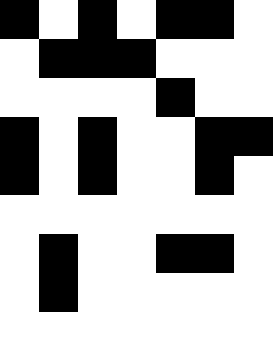[["black", "white", "black", "white", "black", "black", "white"], ["white", "black", "black", "black", "white", "white", "white"], ["white", "white", "white", "white", "black", "white", "white"], ["black", "white", "black", "white", "white", "black", "black"], ["black", "white", "black", "white", "white", "black", "white"], ["white", "white", "white", "white", "white", "white", "white"], ["white", "black", "white", "white", "black", "black", "white"], ["white", "black", "white", "white", "white", "white", "white"], ["white", "white", "white", "white", "white", "white", "white"]]